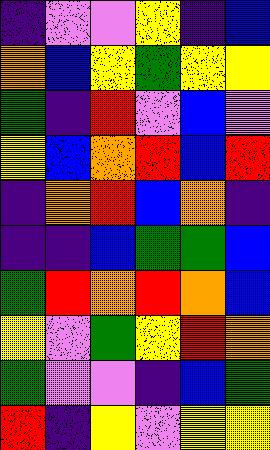[["indigo", "violet", "violet", "yellow", "indigo", "blue"], ["orange", "blue", "yellow", "green", "yellow", "yellow"], ["green", "indigo", "red", "violet", "blue", "violet"], ["yellow", "blue", "orange", "red", "blue", "red"], ["indigo", "orange", "red", "blue", "orange", "indigo"], ["indigo", "indigo", "blue", "green", "green", "blue"], ["green", "red", "orange", "red", "orange", "blue"], ["yellow", "violet", "green", "yellow", "red", "orange"], ["green", "violet", "violet", "indigo", "blue", "green"], ["red", "indigo", "yellow", "violet", "yellow", "yellow"]]